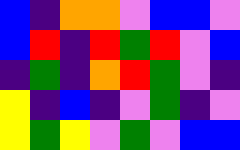[["blue", "indigo", "orange", "orange", "violet", "blue", "blue", "violet"], ["blue", "red", "indigo", "red", "green", "red", "violet", "blue"], ["indigo", "green", "indigo", "orange", "red", "green", "violet", "indigo"], ["yellow", "indigo", "blue", "indigo", "violet", "green", "indigo", "violet"], ["yellow", "green", "yellow", "violet", "green", "violet", "blue", "blue"]]